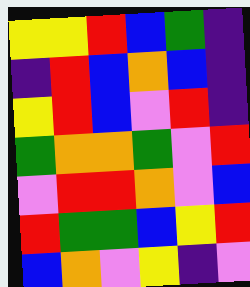[["yellow", "yellow", "red", "blue", "green", "indigo"], ["indigo", "red", "blue", "orange", "blue", "indigo"], ["yellow", "red", "blue", "violet", "red", "indigo"], ["green", "orange", "orange", "green", "violet", "red"], ["violet", "red", "red", "orange", "violet", "blue"], ["red", "green", "green", "blue", "yellow", "red"], ["blue", "orange", "violet", "yellow", "indigo", "violet"]]